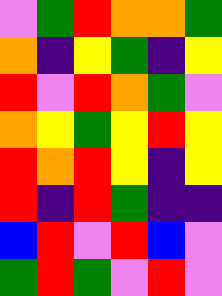[["violet", "green", "red", "orange", "orange", "green"], ["orange", "indigo", "yellow", "green", "indigo", "yellow"], ["red", "violet", "red", "orange", "green", "violet"], ["orange", "yellow", "green", "yellow", "red", "yellow"], ["red", "orange", "red", "yellow", "indigo", "yellow"], ["red", "indigo", "red", "green", "indigo", "indigo"], ["blue", "red", "violet", "red", "blue", "violet"], ["green", "red", "green", "violet", "red", "violet"]]